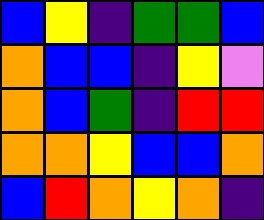[["blue", "yellow", "indigo", "green", "green", "blue"], ["orange", "blue", "blue", "indigo", "yellow", "violet"], ["orange", "blue", "green", "indigo", "red", "red"], ["orange", "orange", "yellow", "blue", "blue", "orange"], ["blue", "red", "orange", "yellow", "orange", "indigo"]]